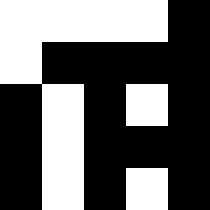[["white", "white", "white", "white", "black"], ["white", "black", "black", "black", "black"], ["black", "white", "black", "white", "black"], ["black", "white", "black", "black", "black"], ["black", "white", "black", "white", "black"]]